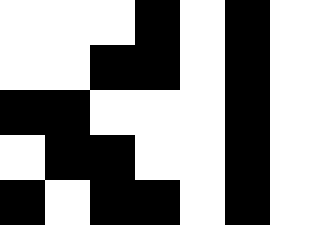[["white", "white", "white", "black", "white", "black", "white"], ["white", "white", "black", "black", "white", "black", "white"], ["black", "black", "white", "white", "white", "black", "white"], ["white", "black", "black", "white", "white", "black", "white"], ["black", "white", "black", "black", "white", "black", "white"]]